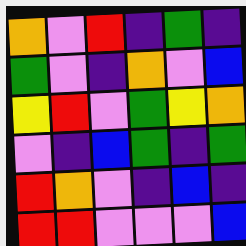[["orange", "violet", "red", "indigo", "green", "indigo"], ["green", "violet", "indigo", "orange", "violet", "blue"], ["yellow", "red", "violet", "green", "yellow", "orange"], ["violet", "indigo", "blue", "green", "indigo", "green"], ["red", "orange", "violet", "indigo", "blue", "indigo"], ["red", "red", "violet", "violet", "violet", "blue"]]